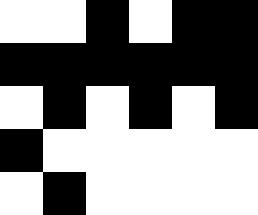[["white", "white", "black", "white", "black", "black"], ["black", "black", "black", "black", "black", "black"], ["white", "black", "white", "black", "white", "black"], ["black", "white", "white", "white", "white", "white"], ["white", "black", "white", "white", "white", "white"]]